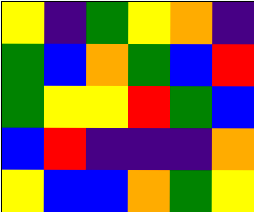[["yellow", "indigo", "green", "yellow", "orange", "indigo"], ["green", "blue", "orange", "green", "blue", "red"], ["green", "yellow", "yellow", "red", "green", "blue"], ["blue", "red", "indigo", "indigo", "indigo", "orange"], ["yellow", "blue", "blue", "orange", "green", "yellow"]]